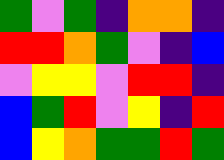[["green", "violet", "green", "indigo", "orange", "orange", "indigo"], ["red", "red", "orange", "green", "violet", "indigo", "blue"], ["violet", "yellow", "yellow", "violet", "red", "red", "indigo"], ["blue", "green", "red", "violet", "yellow", "indigo", "red"], ["blue", "yellow", "orange", "green", "green", "red", "green"]]